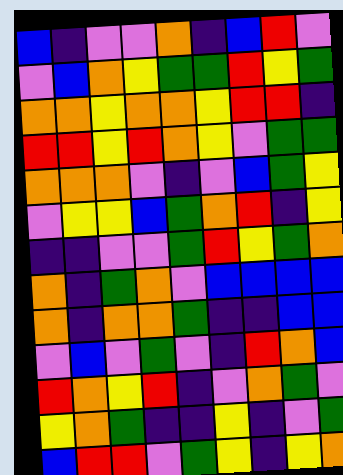[["blue", "indigo", "violet", "violet", "orange", "indigo", "blue", "red", "violet"], ["violet", "blue", "orange", "yellow", "green", "green", "red", "yellow", "green"], ["orange", "orange", "yellow", "orange", "orange", "yellow", "red", "red", "indigo"], ["red", "red", "yellow", "red", "orange", "yellow", "violet", "green", "green"], ["orange", "orange", "orange", "violet", "indigo", "violet", "blue", "green", "yellow"], ["violet", "yellow", "yellow", "blue", "green", "orange", "red", "indigo", "yellow"], ["indigo", "indigo", "violet", "violet", "green", "red", "yellow", "green", "orange"], ["orange", "indigo", "green", "orange", "violet", "blue", "blue", "blue", "blue"], ["orange", "indigo", "orange", "orange", "green", "indigo", "indigo", "blue", "blue"], ["violet", "blue", "violet", "green", "violet", "indigo", "red", "orange", "blue"], ["red", "orange", "yellow", "red", "indigo", "violet", "orange", "green", "violet"], ["yellow", "orange", "green", "indigo", "indigo", "yellow", "indigo", "violet", "green"], ["blue", "red", "red", "violet", "green", "yellow", "indigo", "yellow", "orange"]]